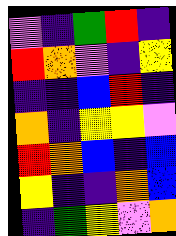[["violet", "indigo", "green", "red", "indigo"], ["red", "orange", "violet", "indigo", "yellow"], ["indigo", "indigo", "blue", "red", "indigo"], ["orange", "indigo", "yellow", "yellow", "violet"], ["red", "orange", "blue", "indigo", "blue"], ["yellow", "indigo", "indigo", "orange", "blue"], ["indigo", "green", "yellow", "violet", "orange"]]